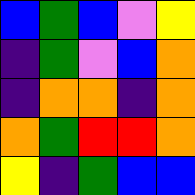[["blue", "green", "blue", "violet", "yellow"], ["indigo", "green", "violet", "blue", "orange"], ["indigo", "orange", "orange", "indigo", "orange"], ["orange", "green", "red", "red", "orange"], ["yellow", "indigo", "green", "blue", "blue"]]